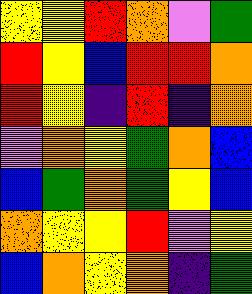[["yellow", "yellow", "red", "orange", "violet", "green"], ["red", "yellow", "blue", "red", "red", "orange"], ["red", "yellow", "indigo", "red", "indigo", "orange"], ["violet", "orange", "yellow", "green", "orange", "blue"], ["blue", "green", "orange", "green", "yellow", "blue"], ["orange", "yellow", "yellow", "red", "violet", "yellow"], ["blue", "orange", "yellow", "orange", "indigo", "green"]]